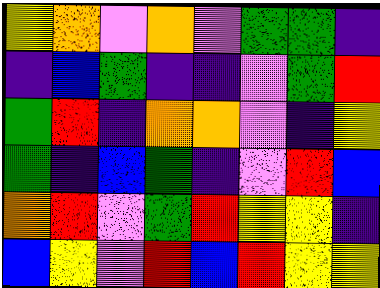[["yellow", "orange", "violet", "orange", "violet", "green", "green", "indigo"], ["indigo", "blue", "green", "indigo", "indigo", "violet", "green", "red"], ["green", "red", "indigo", "orange", "orange", "violet", "indigo", "yellow"], ["green", "indigo", "blue", "green", "indigo", "violet", "red", "blue"], ["orange", "red", "violet", "green", "red", "yellow", "yellow", "indigo"], ["blue", "yellow", "violet", "red", "blue", "red", "yellow", "yellow"]]